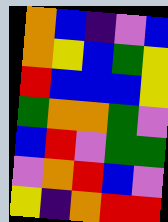[["orange", "blue", "indigo", "violet", "blue"], ["orange", "yellow", "blue", "green", "yellow"], ["red", "blue", "blue", "blue", "yellow"], ["green", "orange", "orange", "green", "violet"], ["blue", "red", "violet", "green", "green"], ["violet", "orange", "red", "blue", "violet"], ["yellow", "indigo", "orange", "red", "red"]]